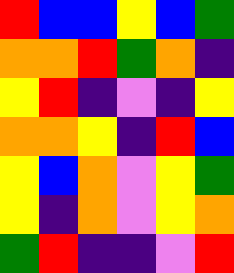[["red", "blue", "blue", "yellow", "blue", "green"], ["orange", "orange", "red", "green", "orange", "indigo"], ["yellow", "red", "indigo", "violet", "indigo", "yellow"], ["orange", "orange", "yellow", "indigo", "red", "blue"], ["yellow", "blue", "orange", "violet", "yellow", "green"], ["yellow", "indigo", "orange", "violet", "yellow", "orange"], ["green", "red", "indigo", "indigo", "violet", "red"]]